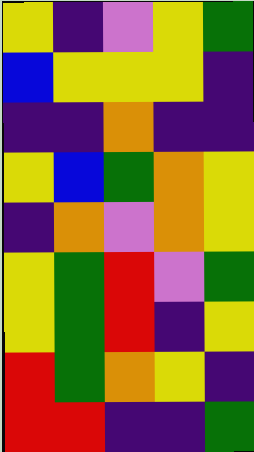[["yellow", "indigo", "violet", "yellow", "green"], ["blue", "yellow", "yellow", "yellow", "indigo"], ["indigo", "indigo", "orange", "indigo", "indigo"], ["yellow", "blue", "green", "orange", "yellow"], ["indigo", "orange", "violet", "orange", "yellow"], ["yellow", "green", "red", "violet", "green"], ["yellow", "green", "red", "indigo", "yellow"], ["red", "green", "orange", "yellow", "indigo"], ["red", "red", "indigo", "indigo", "green"]]